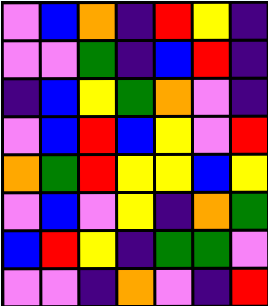[["violet", "blue", "orange", "indigo", "red", "yellow", "indigo"], ["violet", "violet", "green", "indigo", "blue", "red", "indigo"], ["indigo", "blue", "yellow", "green", "orange", "violet", "indigo"], ["violet", "blue", "red", "blue", "yellow", "violet", "red"], ["orange", "green", "red", "yellow", "yellow", "blue", "yellow"], ["violet", "blue", "violet", "yellow", "indigo", "orange", "green"], ["blue", "red", "yellow", "indigo", "green", "green", "violet"], ["violet", "violet", "indigo", "orange", "violet", "indigo", "red"]]